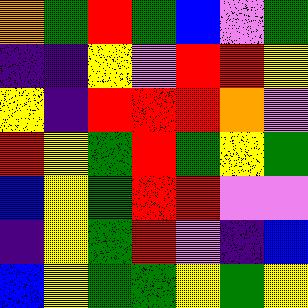[["orange", "green", "red", "green", "blue", "violet", "green"], ["indigo", "indigo", "yellow", "violet", "red", "red", "yellow"], ["yellow", "indigo", "red", "red", "red", "orange", "violet"], ["red", "yellow", "green", "red", "green", "yellow", "green"], ["blue", "yellow", "green", "red", "red", "violet", "violet"], ["indigo", "yellow", "green", "red", "violet", "indigo", "blue"], ["blue", "yellow", "green", "green", "yellow", "green", "yellow"]]